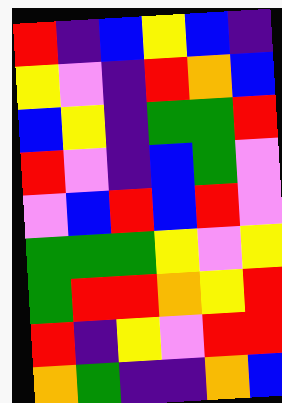[["red", "indigo", "blue", "yellow", "blue", "indigo"], ["yellow", "violet", "indigo", "red", "orange", "blue"], ["blue", "yellow", "indigo", "green", "green", "red"], ["red", "violet", "indigo", "blue", "green", "violet"], ["violet", "blue", "red", "blue", "red", "violet"], ["green", "green", "green", "yellow", "violet", "yellow"], ["green", "red", "red", "orange", "yellow", "red"], ["red", "indigo", "yellow", "violet", "red", "red"], ["orange", "green", "indigo", "indigo", "orange", "blue"]]